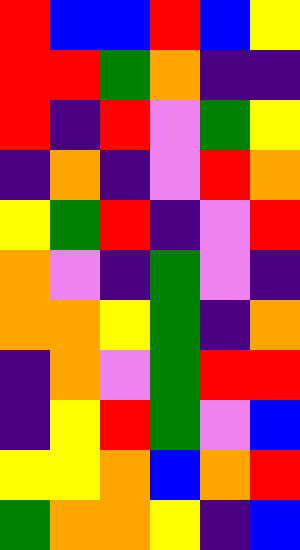[["red", "blue", "blue", "red", "blue", "yellow"], ["red", "red", "green", "orange", "indigo", "indigo"], ["red", "indigo", "red", "violet", "green", "yellow"], ["indigo", "orange", "indigo", "violet", "red", "orange"], ["yellow", "green", "red", "indigo", "violet", "red"], ["orange", "violet", "indigo", "green", "violet", "indigo"], ["orange", "orange", "yellow", "green", "indigo", "orange"], ["indigo", "orange", "violet", "green", "red", "red"], ["indigo", "yellow", "red", "green", "violet", "blue"], ["yellow", "yellow", "orange", "blue", "orange", "red"], ["green", "orange", "orange", "yellow", "indigo", "blue"]]